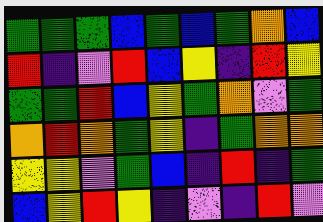[["green", "green", "green", "blue", "green", "blue", "green", "orange", "blue"], ["red", "indigo", "violet", "red", "blue", "yellow", "indigo", "red", "yellow"], ["green", "green", "red", "blue", "yellow", "green", "orange", "violet", "green"], ["orange", "red", "orange", "green", "yellow", "indigo", "green", "orange", "orange"], ["yellow", "yellow", "violet", "green", "blue", "indigo", "red", "indigo", "green"], ["blue", "yellow", "red", "yellow", "indigo", "violet", "indigo", "red", "violet"]]